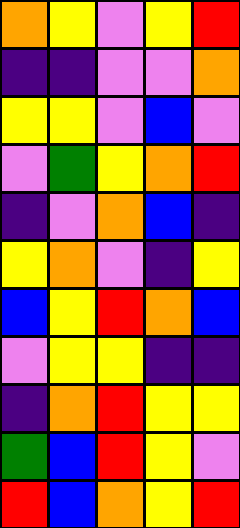[["orange", "yellow", "violet", "yellow", "red"], ["indigo", "indigo", "violet", "violet", "orange"], ["yellow", "yellow", "violet", "blue", "violet"], ["violet", "green", "yellow", "orange", "red"], ["indigo", "violet", "orange", "blue", "indigo"], ["yellow", "orange", "violet", "indigo", "yellow"], ["blue", "yellow", "red", "orange", "blue"], ["violet", "yellow", "yellow", "indigo", "indigo"], ["indigo", "orange", "red", "yellow", "yellow"], ["green", "blue", "red", "yellow", "violet"], ["red", "blue", "orange", "yellow", "red"]]